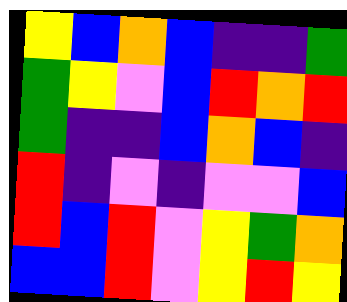[["yellow", "blue", "orange", "blue", "indigo", "indigo", "green"], ["green", "yellow", "violet", "blue", "red", "orange", "red"], ["green", "indigo", "indigo", "blue", "orange", "blue", "indigo"], ["red", "indigo", "violet", "indigo", "violet", "violet", "blue"], ["red", "blue", "red", "violet", "yellow", "green", "orange"], ["blue", "blue", "red", "violet", "yellow", "red", "yellow"]]